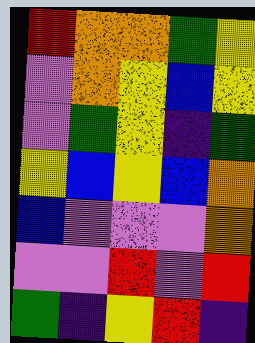[["red", "orange", "orange", "green", "yellow"], ["violet", "orange", "yellow", "blue", "yellow"], ["violet", "green", "yellow", "indigo", "green"], ["yellow", "blue", "yellow", "blue", "orange"], ["blue", "violet", "violet", "violet", "orange"], ["violet", "violet", "red", "violet", "red"], ["green", "indigo", "yellow", "red", "indigo"]]